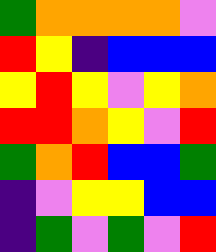[["green", "orange", "orange", "orange", "orange", "violet"], ["red", "yellow", "indigo", "blue", "blue", "blue"], ["yellow", "red", "yellow", "violet", "yellow", "orange"], ["red", "red", "orange", "yellow", "violet", "red"], ["green", "orange", "red", "blue", "blue", "green"], ["indigo", "violet", "yellow", "yellow", "blue", "blue"], ["indigo", "green", "violet", "green", "violet", "red"]]